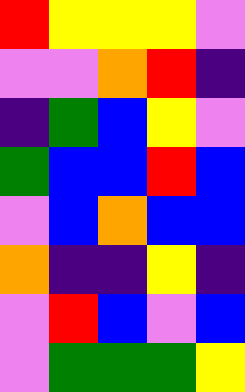[["red", "yellow", "yellow", "yellow", "violet"], ["violet", "violet", "orange", "red", "indigo"], ["indigo", "green", "blue", "yellow", "violet"], ["green", "blue", "blue", "red", "blue"], ["violet", "blue", "orange", "blue", "blue"], ["orange", "indigo", "indigo", "yellow", "indigo"], ["violet", "red", "blue", "violet", "blue"], ["violet", "green", "green", "green", "yellow"]]